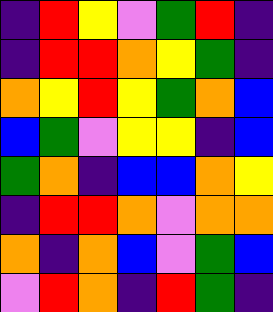[["indigo", "red", "yellow", "violet", "green", "red", "indigo"], ["indigo", "red", "red", "orange", "yellow", "green", "indigo"], ["orange", "yellow", "red", "yellow", "green", "orange", "blue"], ["blue", "green", "violet", "yellow", "yellow", "indigo", "blue"], ["green", "orange", "indigo", "blue", "blue", "orange", "yellow"], ["indigo", "red", "red", "orange", "violet", "orange", "orange"], ["orange", "indigo", "orange", "blue", "violet", "green", "blue"], ["violet", "red", "orange", "indigo", "red", "green", "indigo"]]